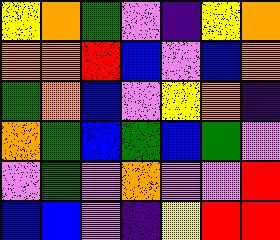[["yellow", "orange", "green", "violet", "indigo", "yellow", "orange"], ["orange", "orange", "red", "blue", "violet", "blue", "orange"], ["green", "orange", "blue", "violet", "yellow", "orange", "indigo"], ["orange", "green", "blue", "green", "blue", "green", "violet"], ["violet", "green", "violet", "orange", "violet", "violet", "red"], ["blue", "blue", "violet", "indigo", "yellow", "red", "red"]]